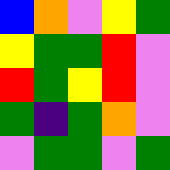[["blue", "orange", "violet", "yellow", "green"], ["yellow", "green", "green", "red", "violet"], ["red", "green", "yellow", "red", "violet"], ["green", "indigo", "green", "orange", "violet"], ["violet", "green", "green", "violet", "green"]]